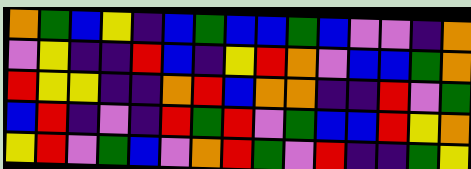[["orange", "green", "blue", "yellow", "indigo", "blue", "green", "blue", "blue", "green", "blue", "violet", "violet", "indigo", "orange"], ["violet", "yellow", "indigo", "indigo", "red", "blue", "indigo", "yellow", "red", "orange", "violet", "blue", "blue", "green", "orange"], ["red", "yellow", "yellow", "indigo", "indigo", "orange", "red", "blue", "orange", "orange", "indigo", "indigo", "red", "violet", "green"], ["blue", "red", "indigo", "violet", "indigo", "red", "green", "red", "violet", "green", "blue", "blue", "red", "yellow", "orange"], ["yellow", "red", "violet", "green", "blue", "violet", "orange", "red", "green", "violet", "red", "indigo", "indigo", "green", "yellow"]]